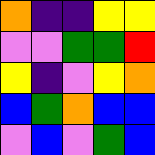[["orange", "indigo", "indigo", "yellow", "yellow"], ["violet", "violet", "green", "green", "red"], ["yellow", "indigo", "violet", "yellow", "orange"], ["blue", "green", "orange", "blue", "blue"], ["violet", "blue", "violet", "green", "blue"]]